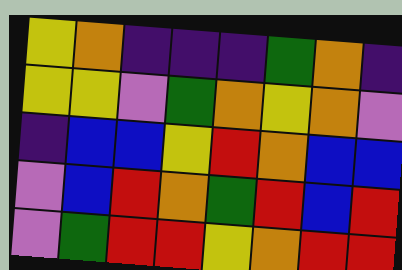[["yellow", "orange", "indigo", "indigo", "indigo", "green", "orange", "indigo"], ["yellow", "yellow", "violet", "green", "orange", "yellow", "orange", "violet"], ["indigo", "blue", "blue", "yellow", "red", "orange", "blue", "blue"], ["violet", "blue", "red", "orange", "green", "red", "blue", "red"], ["violet", "green", "red", "red", "yellow", "orange", "red", "red"]]